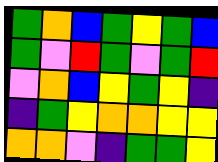[["green", "orange", "blue", "green", "yellow", "green", "blue"], ["green", "violet", "red", "green", "violet", "green", "red"], ["violet", "orange", "blue", "yellow", "green", "yellow", "indigo"], ["indigo", "green", "yellow", "orange", "orange", "yellow", "yellow"], ["orange", "orange", "violet", "indigo", "green", "green", "yellow"]]